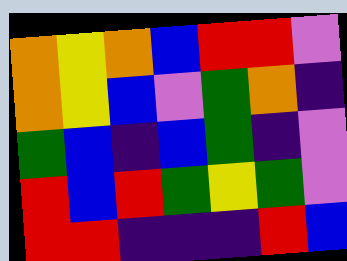[["orange", "yellow", "orange", "blue", "red", "red", "violet"], ["orange", "yellow", "blue", "violet", "green", "orange", "indigo"], ["green", "blue", "indigo", "blue", "green", "indigo", "violet"], ["red", "blue", "red", "green", "yellow", "green", "violet"], ["red", "red", "indigo", "indigo", "indigo", "red", "blue"]]